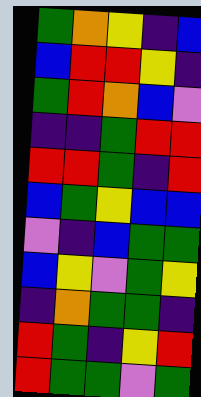[["green", "orange", "yellow", "indigo", "blue"], ["blue", "red", "red", "yellow", "indigo"], ["green", "red", "orange", "blue", "violet"], ["indigo", "indigo", "green", "red", "red"], ["red", "red", "green", "indigo", "red"], ["blue", "green", "yellow", "blue", "blue"], ["violet", "indigo", "blue", "green", "green"], ["blue", "yellow", "violet", "green", "yellow"], ["indigo", "orange", "green", "green", "indigo"], ["red", "green", "indigo", "yellow", "red"], ["red", "green", "green", "violet", "green"]]